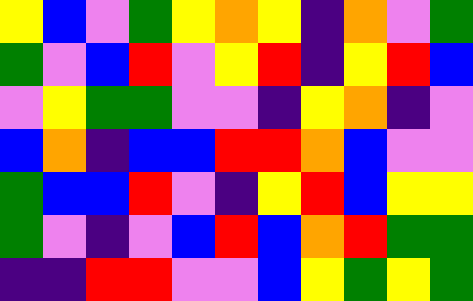[["yellow", "blue", "violet", "green", "yellow", "orange", "yellow", "indigo", "orange", "violet", "green"], ["green", "violet", "blue", "red", "violet", "yellow", "red", "indigo", "yellow", "red", "blue"], ["violet", "yellow", "green", "green", "violet", "violet", "indigo", "yellow", "orange", "indigo", "violet"], ["blue", "orange", "indigo", "blue", "blue", "red", "red", "orange", "blue", "violet", "violet"], ["green", "blue", "blue", "red", "violet", "indigo", "yellow", "red", "blue", "yellow", "yellow"], ["green", "violet", "indigo", "violet", "blue", "red", "blue", "orange", "red", "green", "green"], ["indigo", "indigo", "red", "red", "violet", "violet", "blue", "yellow", "green", "yellow", "green"]]